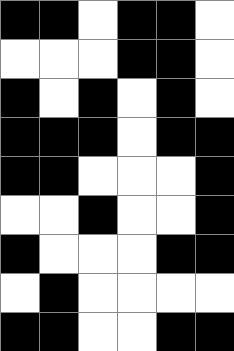[["black", "black", "white", "black", "black", "white"], ["white", "white", "white", "black", "black", "white"], ["black", "white", "black", "white", "black", "white"], ["black", "black", "black", "white", "black", "black"], ["black", "black", "white", "white", "white", "black"], ["white", "white", "black", "white", "white", "black"], ["black", "white", "white", "white", "black", "black"], ["white", "black", "white", "white", "white", "white"], ["black", "black", "white", "white", "black", "black"]]